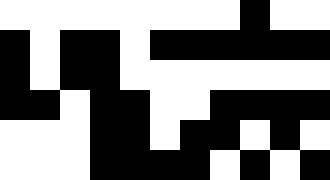[["white", "white", "white", "white", "white", "white", "white", "white", "black", "white", "white"], ["black", "white", "black", "black", "white", "black", "black", "black", "black", "black", "black"], ["black", "white", "black", "black", "white", "white", "white", "white", "white", "white", "white"], ["black", "black", "white", "black", "black", "white", "white", "black", "black", "black", "black"], ["white", "white", "white", "black", "black", "white", "black", "black", "white", "black", "white"], ["white", "white", "white", "black", "black", "black", "black", "white", "black", "white", "black"]]